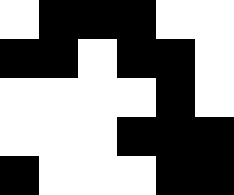[["white", "black", "black", "black", "white", "white"], ["black", "black", "white", "black", "black", "white"], ["white", "white", "white", "white", "black", "white"], ["white", "white", "white", "black", "black", "black"], ["black", "white", "white", "white", "black", "black"]]